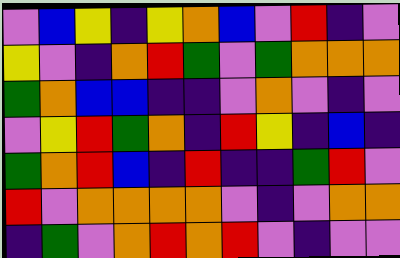[["violet", "blue", "yellow", "indigo", "yellow", "orange", "blue", "violet", "red", "indigo", "violet"], ["yellow", "violet", "indigo", "orange", "red", "green", "violet", "green", "orange", "orange", "orange"], ["green", "orange", "blue", "blue", "indigo", "indigo", "violet", "orange", "violet", "indigo", "violet"], ["violet", "yellow", "red", "green", "orange", "indigo", "red", "yellow", "indigo", "blue", "indigo"], ["green", "orange", "red", "blue", "indigo", "red", "indigo", "indigo", "green", "red", "violet"], ["red", "violet", "orange", "orange", "orange", "orange", "violet", "indigo", "violet", "orange", "orange"], ["indigo", "green", "violet", "orange", "red", "orange", "red", "violet", "indigo", "violet", "violet"]]